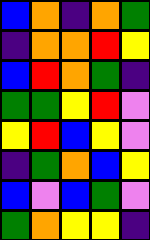[["blue", "orange", "indigo", "orange", "green"], ["indigo", "orange", "orange", "red", "yellow"], ["blue", "red", "orange", "green", "indigo"], ["green", "green", "yellow", "red", "violet"], ["yellow", "red", "blue", "yellow", "violet"], ["indigo", "green", "orange", "blue", "yellow"], ["blue", "violet", "blue", "green", "violet"], ["green", "orange", "yellow", "yellow", "indigo"]]